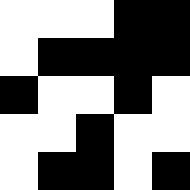[["white", "white", "white", "black", "black"], ["white", "black", "black", "black", "black"], ["black", "white", "white", "black", "white"], ["white", "white", "black", "white", "white"], ["white", "black", "black", "white", "black"]]